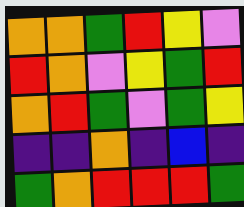[["orange", "orange", "green", "red", "yellow", "violet"], ["red", "orange", "violet", "yellow", "green", "red"], ["orange", "red", "green", "violet", "green", "yellow"], ["indigo", "indigo", "orange", "indigo", "blue", "indigo"], ["green", "orange", "red", "red", "red", "green"]]